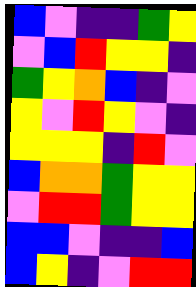[["blue", "violet", "indigo", "indigo", "green", "yellow"], ["violet", "blue", "red", "yellow", "yellow", "indigo"], ["green", "yellow", "orange", "blue", "indigo", "violet"], ["yellow", "violet", "red", "yellow", "violet", "indigo"], ["yellow", "yellow", "yellow", "indigo", "red", "violet"], ["blue", "orange", "orange", "green", "yellow", "yellow"], ["violet", "red", "red", "green", "yellow", "yellow"], ["blue", "blue", "violet", "indigo", "indigo", "blue"], ["blue", "yellow", "indigo", "violet", "red", "red"]]